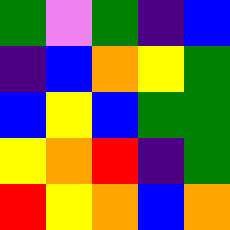[["green", "violet", "green", "indigo", "blue"], ["indigo", "blue", "orange", "yellow", "green"], ["blue", "yellow", "blue", "green", "green"], ["yellow", "orange", "red", "indigo", "green"], ["red", "yellow", "orange", "blue", "orange"]]